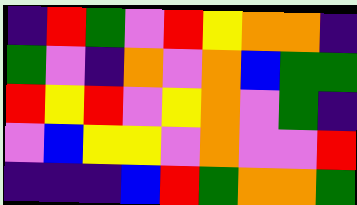[["indigo", "red", "green", "violet", "red", "yellow", "orange", "orange", "indigo"], ["green", "violet", "indigo", "orange", "violet", "orange", "blue", "green", "green"], ["red", "yellow", "red", "violet", "yellow", "orange", "violet", "green", "indigo"], ["violet", "blue", "yellow", "yellow", "violet", "orange", "violet", "violet", "red"], ["indigo", "indigo", "indigo", "blue", "red", "green", "orange", "orange", "green"]]